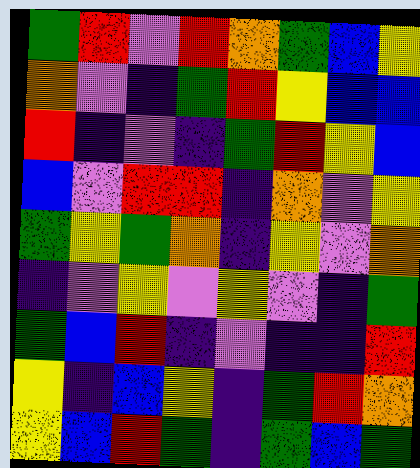[["green", "red", "violet", "red", "orange", "green", "blue", "yellow"], ["orange", "violet", "indigo", "green", "red", "yellow", "blue", "blue"], ["red", "indigo", "violet", "indigo", "green", "red", "yellow", "blue"], ["blue", "violet", "red", "red", "indigo", "orange", "violet", "yellow"], ["green", "yellow", "green", "orange", "indigo", "yellow", "violet", "orange"], ["indigo", "violet", "yellow", "violet", "yellow", "violet", "indigo", "green"], ["green", "blue", "red", "indigo", "violet", "indigo", "indigo", "red"], ["yellow", "indigo", "blue", "yellow", "indigo", "green", "red", "orange"], ["yellow", "blue", "red", "green", "indigo", "green", "blue", "green"]]